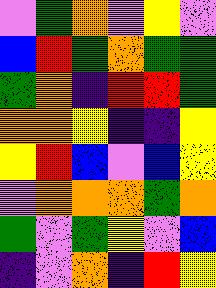[["violet", "green", "orange", "violet", "yellow", "violet"], ["blue", "red", "green", "orange", "green", "green"], ["green", "orange", "indigo", "red", "red", "green"], ["orange", "orange", "yellow", "indigo", "indigo", "yellow"], ["yellow", "red", "blue", "violet", "blue", "yellow"], ["violet", "orange", "orange", "orange", "green", "orange"], ["green", "violet", "green", "yellow", "violet", "blue"], ["indigo", "violet", "orange", "indigo", "red", "yellow"]]